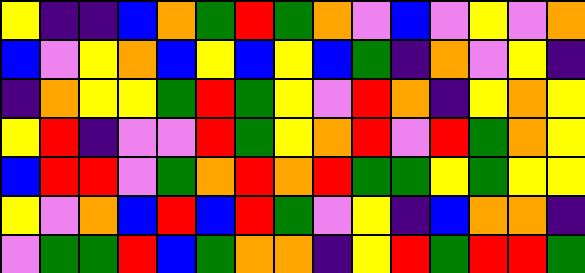[["yellow", "indigo", "indigo", "blue", "orange", "green", "red", "green", "orange", "violet", "blue", "violet", "yellow", "violet", "orange"], ["blue", "violet", "yellow", "orange", "blue", "yellow", "blue", "yellow", "blue", "green", "indigo", "orange", "violet", "yellow", "indigo"], ["indigo", "orange", "yellow", "yellow", "green", "red", "green", "yellow", "violet", "red", "orange", "indigo", "yellow", "orange", "yellow"], ["yellow", "red", "indigo", "violet", "violet", "red", "green", "yellow", "orange", "red", "violet", "red", "green", "orange", "yellow"], ["blue", "red", "red", "violet", "green", "orange", "red", "orange", "red", "green", "green", "yellow", "green", "yellow", "yellow"], ["yellow", "violet", "orange", "blue", "red", "blue", "red", "green", "violet", "yellow", "indigo", "blue", "orange", "orange", "indigo"], ["violet", "green", "green", "red", "blue", "green", "orange", "orange", "indigo", "yellow", "red", "green", "red", "red", "green"]]